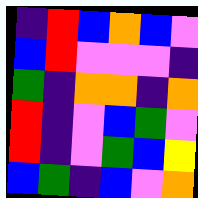[["indigo", "red", "blue", "orange", "blue", "violet"], ["blue", "red", "violet", "violet", "violet", "indigo"], ["green", "indigo", "orange", "orange", "indigo", "orange"], ["red", "indigo", "violet", "blue", "green", "violet"], ["red", "indigo", "violet", "green", "blue", "yellow"], ["blue", "green", "indigo", "blue", "violet", "orange"]]